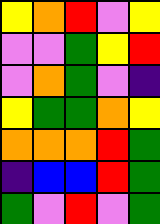[["yellow", "orange", "red", "violet", "yellow"], ["violet", "violet", "green", "yellow", "red"], ["violet", "orange", "green", "violet", "indigo"], ["yellow", "green", "green", "orange", "yellow"], ["orange", "orange", "orange", "red", "green"], ["indigo", "blue", "blue", "red", "green"], ["green", "violet", "red", "violet", "green"]]